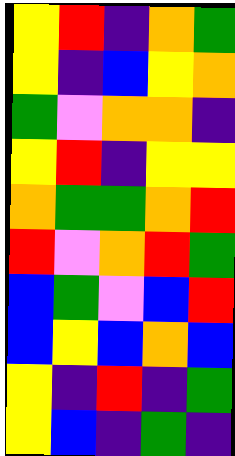[["yellow", "red", "indigo", "orange", "green"], ["yellow", "indigo", "blue", "yellow", "orange"], ["green", "violet", "orange", "orange", "indigo"], ["yellow", "red", "indigo", "yellow", "yellow"], ["orange", "green", "green", "orange", "red"], ["red", "violet", "orange", "red", "green"], ["blue", "green", "violet", "blue", "red"], ["blue", "yellow", "blue", "orange", "blue"], ["yellow", "indigo", "red", "indigo", "green"], ["yellow", "blue", "indigo", "green", "indigo"]]